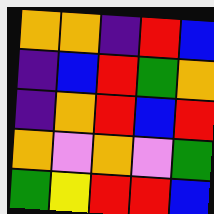[["orange", "orange", "indigo", "red", "blue"], ["indigo", "blue", "red", "green", "orange"], ["indigo", "orange", "red", "blue", "red"], ["orange", "violet", "orange", "violet", "green"], ["green", "yellow", "red", "red", "blue"]]